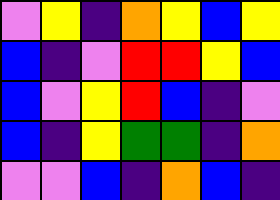[["violet", "yellow", "indigo", "orange", "yellow", "blue", "yellow"], ["blue", "indigo", "violet", "red", "red", "yellow", "blue"], ["blue", "violet", "yellow", "red", "blue", "indigo", "violet"], ["blue", "indigo", "yellow", "green", "green", "indigo", "orange"], ["violet", "violet", "blue", "indigo", "orange", "blue", "indigo"]]